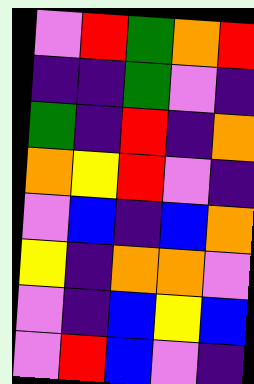[["violet", "red", "green", "orange", "red"], ["indigo", "indigo", "green", "violet", "indigo"], ["green", "indigo", "red", "indigo", "orange"], ["orange", "yellow", "red", "violet", "indigo"], ["violet", "blue", "indigo", "blue", "orange"], ["yellow", "indigo", "orange", "orange", "violet"], ["violet", "indigo", "blue", "yellow", "blue"], ["violet", "red", "blue", "violet", "indigo"]]